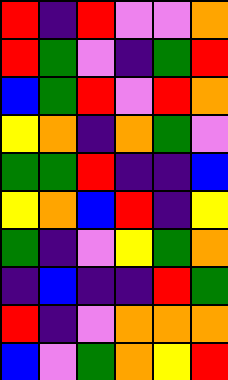[["red", "indigo", "red", "violet", "violet", "orange"], ["red", "green", "violet", "indigo", "green", "red"], ["blue", "green", "red", "violet", "red", "orange"], ["yellow", "orange", "indigo", "orange", "green", "violet"], ["green", "green", "red", "indigo", "indigo", "blue"], ["yellow", "orange", "blue", "red", "indigo", "yellow"], ["green", "indigo", "violet", "yellow", "green", "orange"], ["indigo", "blue", "indigo", "indigo", "red", "green"], ["red", "indigo", "violet", "orange", "orange", "orange"], ["blue", "violet", "green", "orange", "yellow", "red"]]